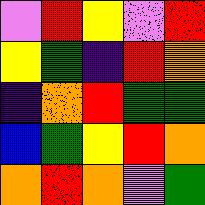[["violet", "red", "yellow", "violet", "red"], ["yellow", "green", "indigo", "red", "orange"], ["indigo", "orange", "red", "green", "green"], ["blue", "green", "yellow", "red", "orange"], ["orange", "red", "orange", "violet", "green"]]